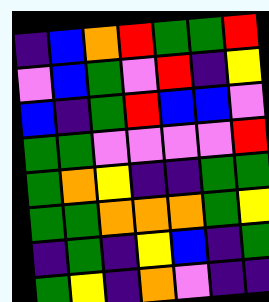[["indigo", "blue", "orange", "red", "green", "green", "red"], ["violet", "blue", "green", "violet", "red", "indigo", "yellow"], ["blue", "indigo", "green", "red", "blue", "blue", "violet"], ["green", "green", "violet", "violet", "violet", "violet", "red"], ["green", "orange", "yellow", "indigo", "indigo", "green", "green"], ["green", "green", "orange", "orange", "orange", "green", "yellow"], ["indigo", "green", "indigo", "yellow", "blue", "indigo", "green"], ["green", "yellow", "indigo", "orange", "violet", "indigo", "indigo"]]